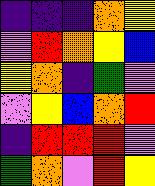[["indigo", "indigo", "indigo", "orange", "yellow"], ["violet", "red", "orange", "yellow", "blue"], ["yellow", "orange", "indigo", "green", "violet"], ["violet", "yellow", "blue", "orange", "red"], ["indigo", "red", "red", "red", "violet"], ["green", "orange", "violet", "red", "yellow"]]